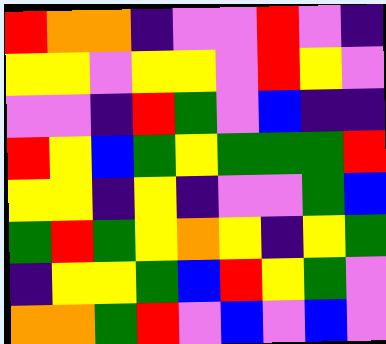[["red", "orange", "orange", "indigo", "violet", "violet", "red", "violet", "indigo"], ["yellow", "yellow", "violet", "yellow", "yellow", "violet", "red", "yellow", "violet"], ["violet", "violet", "indigo", "red", "green", "violet", "blue", "indigo", "indigo"], ["red", "yellow", "blue", "green", "yellow", "green", "green", "green", "red"], ["yellow", "yellow", "indigo", "yellow", "indigo", "violet", "violet", "green", "blue"], ["green", "red", "green", "yellow", "orange", "yellow", "indigo", "yellow", "green"], ["indigo", "yellow", "yellow", "green", "blue", "red", "yellow", "green", "violet"], ["orange", "orange", "green", "red", "violet", "blue", "violet", "blue", "violet"]]